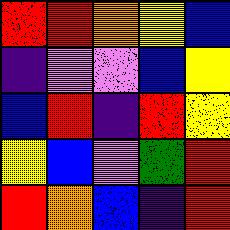[["red", "red", "orange", "yellow", "blue"], ["indigo", "violet", "violet", "blue", "yellow"], ["blue", "red", "indigo", "red", "yellow"], ["yellow", "blue", "violet", "green", "red"], ["red", "orange", "blue", "indigo", "red"]]